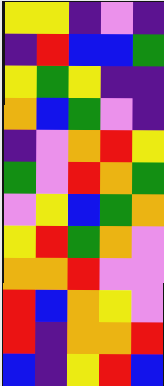[["yellow", "yellow", "indigo", "violet", "indigo"], ["indigo", "red", "blue", "blue", "green"], ["yellow", "green", "yellow", "indigo", "indigo"], ["orange", "blue", "green", "violet", "indigo"], ["indigo", "violet", "orange", "red", "yellow"], ["green", "violet", "red", "orange", "green"], ["violet", "yellow", "blue", "green", "orange"], ["yellow", "red", "green", "orange", "violet"], ["orange", "orange", "red", "violet", "violet"], ["red", "blue", "orange", "yellow", "violet"], ["red", "indigo", "orange", "orange", "red"], ["blue", "indigo", "yellow", "red", "blue"]]